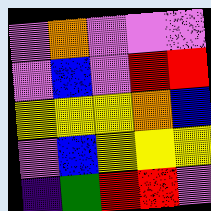[["violet", "orange", "violet", "violet", "violet"], ["violet", "blue", "violet", "red", "red"], ["yellow", "yellow", "yellow", "orange", "blue"], ["violet", "blue", "yellow", "yellow", "yellow"], ["indigo", "green", "red", "red", "violet"]]